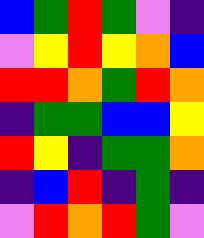[["blue", "green", "red", "green", "violet", "indigo"], ["violet", "yellow", "red", "yellow", "orange", "blue"], ["red", "red", "orange", "green", "red", "orange"], ["indigo", "green", "green", "blue", "blue", "yellow"], ["red", "yellow", "indigo", "green", "green", "orange"], ["indigo", "blue", "red", "indigo", "green", "indigo"], ["violet", "red", "orange", "red", "green", "violet"]]